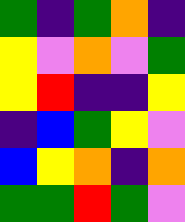[["green", "indigo", "green", "orange", "indigo"], ["yellow", "violet", "orange", "violet", "green"], ["yellow", "red", "indigo", "indigo", "yellow"], ["indigo", "blue", "green", "yellow", "violet"], ["blue", "yellow", "orange", "indigo", "orange"], ["green", "green", "red", "green", "violet"]]